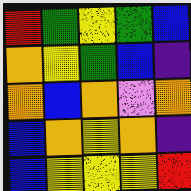[["red", "green", "yellow", "green", "blue"], ["orange", "yellow", "green", "blue", "indigo"], ["orange", "blue", "orange", "violet", "orange"], ["blue", "orange", "yellow", "orange", "indigo"], ["blue", "yellow", "yellow", "yellow", "red"]]